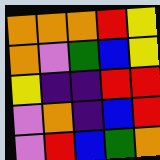[["orange", "orange", "orange", "red", "yellow"], ["orange", "violet", "green", "blue", "yellow"], ["yellow", "indigo", "indigo", "red", "red"], ["violet", "orange", "indigo", "blue", "red"], ["violet", "red", "blue", "green", "orange"]]